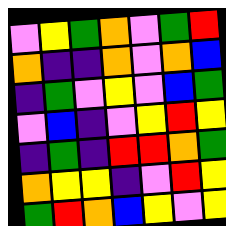[["violet", "yellow", "green", "orange", "violet", "green", "red"], ["orange", "indigo", "indigo", "orange", "violet", "orange", "blue"], ["indigo", "green", "violet", "yellow", "violet", "blue", "green"], ["violet", "blue", "indigo", "violet", "yellow", "red", "yellow"], ["indigo", "green", "indigo", "red", "red", "orange", "green"], ["orange", "yellow", "yellow", "indigo", "violet", "red", "yellow"], ["green", "red", "orange", "blue", "yellow", "violet", "yellow"]]